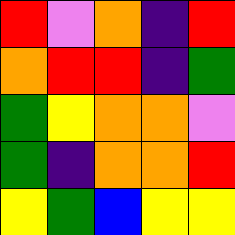[["red", "violet", "orange", "indigo", "red"], ["orange", "red", "red", "indigo", "green"], ["green", "yellow", "orange", "orange", "violet"], ["green", "indigo", "orange", "orange", "red"], ["yellow", "green", "blue", "yellow", "yellow"]]